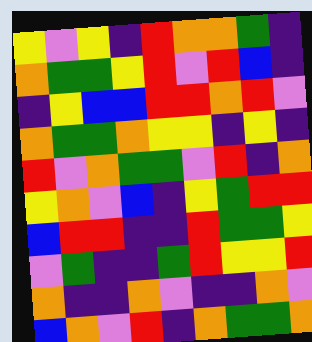[["yellow", "violet", "yellow", "indigo", "red", "orange", "orange", "green", "indigo"], ["orange", "green", "green", "yellow", "red", "violet", "red", "blue", "indigo"], ["indigo", "yellow", "blue", "blue", "red", "red", "orange", "red", "violet"], ["orange", "green", "green", "orange", "yellow", "yellow", "indigo", "yellow", "indigo"], ["red", "violet", "orange", "green", "green", "violet", "red", "indigo", "orange"], ["yellow", "orange", "violet", "blue", "indigo", "yellow", "green", "red", "red"], ["blue", "red", "red", "indigo", "indigo", "red", "green", "green", "yellow"], ["violet", "green", "indigo", "indigo", "green", "red", "yellow", "yellow", "red"], ["orange", "indigo", "indigo", "orange", "violet", "indigo", "indigo", "orange", "violet"], ["blue", "orange", "violet", "red", "indigo", "orange", "green", "green", "orange"]]